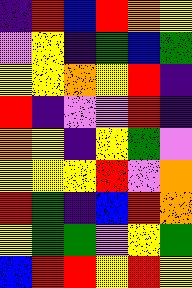[["indigo", "red", "blue", "red", "orange", "yellow"], ["violet", "yellow", "indigo", "green", "blue", "green"], ["yellow", "yellow", "orange", "yellow", "red", "indigo"], ["red", "indigo", "violet", "violet", "red", "indigo"], ["orange", "yellow", "indigo", "yellow", "green", "violet"], ["yellow", "yellow", "yellow", "red", "violet", "orange"], ["red", "green", "indigo", "blue", "red", "orange"], ["yellow", "green", "green", "violet", "yellow", "green"], ["blue", "red", "red", "yellow", "red", "yellow"]]